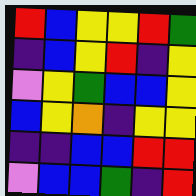[["red", "blue", "yellow", "yellow", "red", "green"], ["indigo", "blue", "yellow", "red", "indigo", "yellow"], ["violet", "yellow", "green", "blue", "blue", "yellow"], ["blue", "yellow", "orange", "indigo", "yellow", "yellow"], ["indigo", "indigo", "blue", "blue", "red", "red"], ["violet", "blue", "blue", "green", "indigo", "red"]]